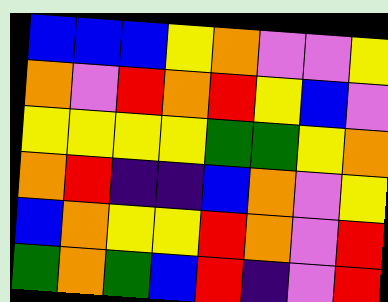[["blue", "blue", "blue", "yellow", "orange", "violet", "violet", "yellow"], ["orange", "violet", "red", "orange", "red", "yellow", "blue", "violet"], ["yellow", "yellow", "yellow", "yellow", "green", "green", "yellow", "orange"], ["orange", "red", "indigo", "indigo", "blue", "orange", "violet", "yellow"], ["blue", "orange", "yellow", "yellow", "red", "orange", "violet", "red"], ["green", "orange", "green", "blue", "red", "indigo", "violet", "red"]]